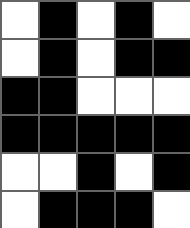[["white", "black", "white", "black", "white"], ["white", "black", "white", "black", "black"], ["black", "black", "white", "white", "white"], ["black", "black", "black", "black", "black"], ["white", "white", "black", "white", "black"], ["white", "black", "black", "black", "white"]]